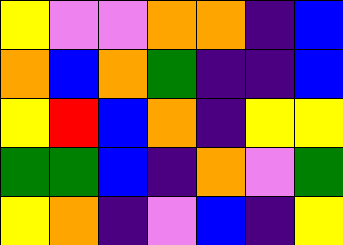[["yellow", "violet", "violet", "orange", "orange", "indigo", "blue"], ["orange", "blue", "orange", "green", "indigo", "indigo", "blue"], ["yellow", "red", "blue", "orange", "indigo", "yellow", "yellow"], ["green", "green", "blue", "indigo", "orange", "violet", "green"], ["yellow", "orange", "indigo", "violet", "blue", "indigo", "yellow"]]